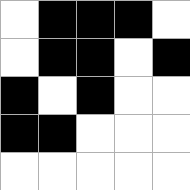[["white", "black", "black", "black", "white"], ["white", "black", "black", "white", "black"], ["black", "white", "black", "white", "white"], ["black", "black", "white", "white", "white"], ["white", "white", "white", "white", "white"]]